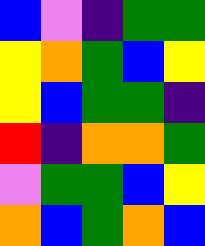[["blue", "violet", "indigo", "green", "green"], ["yellow", "orange", "green", "blue", "yellow"], ["yellow", "blue", "green", "green", "indigo"], ["red", "indigo", "orange", "orange", "green"], ["violet", "green", "green", "blue", "yellow"], ["orange", "blue", "green", "orange", "blue"]]